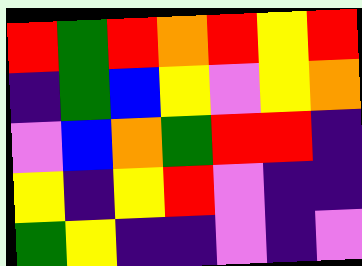[["red", "green", "red", "orange", "red", "yellow", "red"], ["indigo", "green", "blue", "yellow", "violet", "yellow", "orange"], ["violet", "blue", "orange", "green", "red", "red", "indigo"], ["yellow", "indigo", "yellow", "red", "violet", "indigo", "indigo"], ["green", "yellow", "indigo", "indigo", "violet", "indigo", "violet"]]